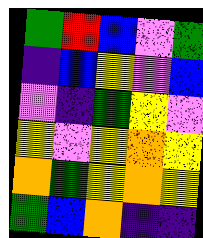[["green", "red", "blue", "violet", "green"], ["indigo", "blue", "yellow", "violet", "blue"], ["violet", "indigo", "green", "yellow", "violet"], ["yellow", "violet", "yellow", "orange", "yellow"], ["orange", "green", "yellow", "orange", "yellow"], ["green", "blue", "orange", "indigo", "indigo"]]